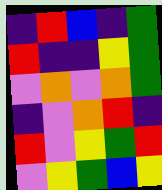[["indigo", "red", "blue", "indigo", "green"], ["red", "indigo", "indigo", "yellow", "green"], ["violet", "orange", "violet", "orange", "green"], ["indigo", "violet", "orange", "red", "indigo"], ["red", "violet", "yellow", "green", "red"], ["violet", "yellow", "green", "blue", "yellow"]]